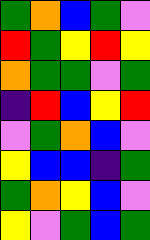[["green", "orange", "blue", "green", "violet"], ["red", "green", "yellow", "red", "yellow"], ["orange", "green", "green", "violet", "green"], ["indigo", "red", "blue", "yellow", "red"], ["violet", "green", "orange", "blue", "violet"], ["yellow", "blue", "blue", "indigo", "green"], ["green", "orange", "yellow", "blue", "violet"], ["yellow", "violet", "green", "blue", "green"]]